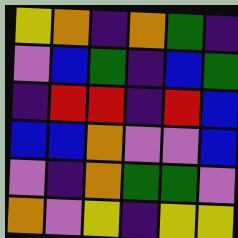[["yellow", "orange", "indigo", "orange", "green", "indigo"], ["violet", "blue", "green", "indigo", "blue", "green"], ["indigo", "red", "red", "indigo", "red", "blue"], ["blue", "blue", "orange", "violet", "violet", "blue"], ["violet", "indigo", "orange", "green", "green", "violet"], ["orange", "violet", "yellow", "indigo", "yellow", "yellow"]]